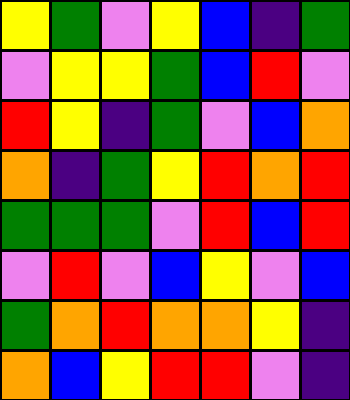[["yellow", "green", "violet", "yellow", "blue", "indigo", "green"], ["violet", "yellow", "yellow", "green", "blue", "red", "violet"], ["red", "yellow", "indigo", "green", "violet", "blue", "orange"], ["orange", "indigo", "green", "yellow", "red", "orange", "red"], ["green", "green", "green", "violet", "red", "blue", "red"], ["violet", "red", "violet", "blue", "yellow", "violet", "blue"], ["green", "orange", "red", "orange", "orange", "yellow", "indigo"], ["orange", "blue", "yellow", "red", "red", "violet", "indigo"]]